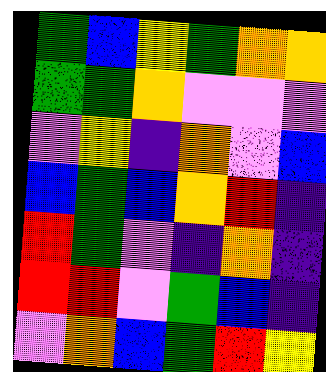[["green", "blue", "yellow", "green", "orange", "orange"], ["green", "green", "orange", "violet", "violet", "violet"], ["violet", "yellow", "indigo", "orange", "violet", "blue"], ["blue", "green", "blue", "orange", "red", "indigo"], ["red", "green", "violet", "indigo", "orange", "indigo"], ["red", "red", "violet", "green", "blue", "indigo"], ["violet", "orange", "blue", "green", "red", "yellow"]]